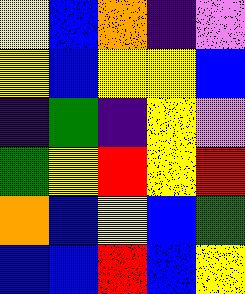[["yellow", "blue", "orange", "indigo", "violet"], ["yellow", "blue", "yellow", "yellow", "blue"], ["indigo", "green", "indigo", "yellow", "violet"], ["green", "yellow", "red", "yellow", "red"], ["orange", "blue", "yellow", "blue", "green"], ["blue", "blue", "red", "blue", "yellow"]]